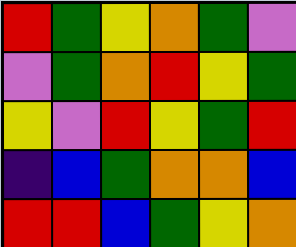[["red", "green", "yellow", "orange", "green", "violet"], ["violet", "green", "orange", "red", "yellow", "green"], ["yellow", "violet", "red", "yellow", "green", "red"], ["indigo", "blue", "green", "orange", "orange", "blue"], ["red", "red", "blue", "green", "yellow", "orange"]]